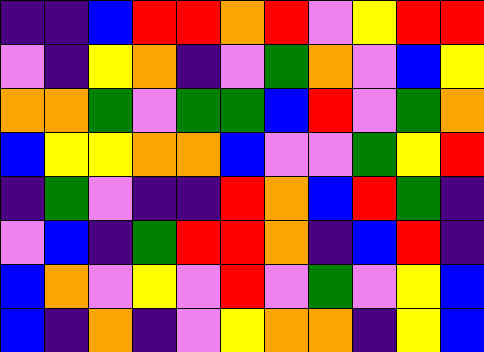[["indigo", "indigo", "blue", "red", "red", "orange", "red", "violet", "yellow", "red", "red"], ["violet", "indigo", "yellow", "orange", "indigo", "violet", "green", "orange", "violet", "blue", "yellow"], ["orange", "orange", "green", "violet", "green", "green", "blue", "red", "violet", "green", "orange"], ["blue", "yellow", "yellow", "orange", "orange", "blue", "violet", "violet", "green", "yellow", "red"], ["indigo", "green", "violet", "indigo", "indigo", "red", "orange", "blue", "red", "green", "indigo"], ["violet", "blue", "indigo", "green", "red", "red", "orange", "indigo", "blue", "red", "indigo"], ["blue", "orange", "violet", "yellow", "violet", "red", "violet", "green", "violet", "yellow", "blue"], ["blue", "indigo", "orange", "indigo", "violet", "yellow", "orange", "orange", "indigo", "yellow", "blue"]]